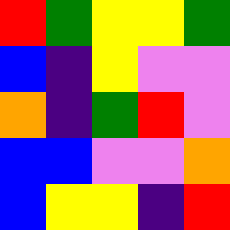[["red", "green", "yellow", "yellow", "green"], ["blue", "indigo", "yellow", "violet", "violet"], ["orange", "indigo", "green", "red", "violet"], ["blue", "blue", "violet", "violet", "orange"], ["blue", "yellow", "yellow", "indigo", "red"]]